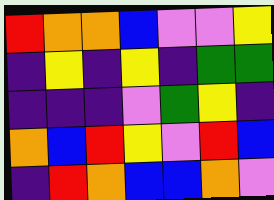[["red", "orange", "orange", "blue", "violet", "violet", "yellow"], ["indigo", "yellow", "indigo", "yellow", "indigo", "green", "green"], ["indigo", "indigo", "indigo", "violet", "green", "yellow", "indigo"], ["orange", "blue", "red", "yellow", "violet", "red", "blue"], ["indigo", "red", "orange", "blue", "blue", "orange", "violet"]]